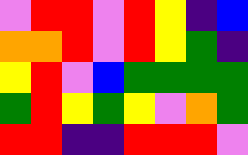[["violet", "red", "red", "violet", "red", "yellow", "indigo", "blue"], ["orange", "orange", "red", "violet", "red", "yellow", "green", "indigo"], ["yellow", "red", "violet", "blue", "green", "green", "green", "green"], ["green", "red", "yellow", "green", "yellow", "violet", "orange", "green"], ["red", "red", "indigo", "indigo", "red", "red", "red", "violet"]]